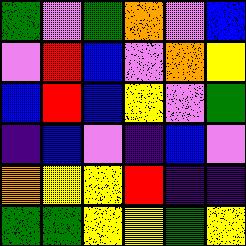[["green", "violet", "green", "orange", "violet", "blue"], ["violet", "red", "blue", "violet", "orange", "yellow"], ["blue", "red", "blue", "yellow", "violet", "green"], ["indigo", "blue", "violet", "indigo", "blue", "violet"], ["orange", "yellow", "yellow", "red", "indigo", "indigo"], ["green", "green", "yellow", "yellow", "green", "yellow"]]